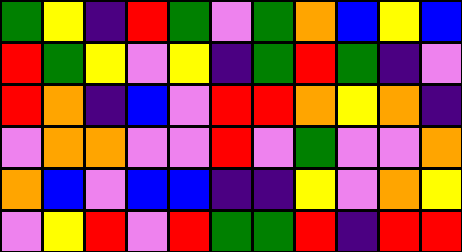[["green", "yellow", "indigo", "red", "green", "violet", "green", "orange", "blue", "yellow", "blue"], ["red", "green", "yellow", "violet", "yellow", "indigo", "green", "red", "green", "indigo", "violet"], ["red", "orange", "indigo", "blue", "violet", "red", "red", "orange", "yellow", "orange", "indigo"], ["violet", "orange", "orange", "violet", "violet", "red", "violet", "green", "violet", "violet", "orange"], ["orange", "blue", "violet", "blue", "blue", "indigo", "indigo", "yellow", "violet", "orange", "yellow"], ["violet", "yellow", "red", "violet", "red", "green", "green", "red", "indigo", "red", "red"]]